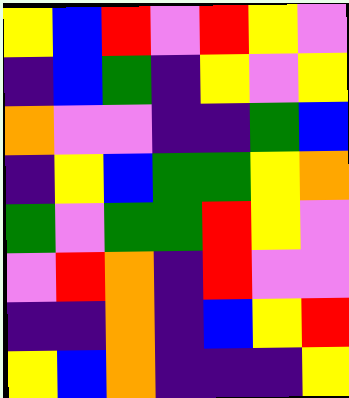[["yellow", "blue", "red", "violet", "red", "yellow", "violet"], ["indigo", "blue", "green", "indigo", "yellow", "violet", "yellow"], ["orange", "violet", "violet", "indigo", "indigo", "green", "blue"], ["indigo", "yellow", "blue", "green", "green", "yellow", "orange"], ["green", "violet", "green", "green", "red", "yellow", "violet"], ["violet", "red", "orange", "indigo", "red", "violet", "violet"], ["indigo", "indigo", "orange", "indigo", "blue", "yellow", "red"], ["yellow", "blue", "orange", "indigo", "indigo", "indigo", "yellow"]]